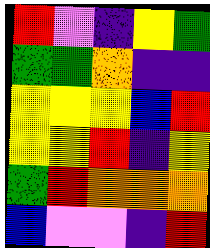[["red", "violet", "indigo", "yellow", "green"], ["green", "green", "orange", "indigo", "indigo"], ["yellow", "yellow", "yellow", "blue", "red"], ["yellow", "yellow", "red", "indigo", "yellow"], ["green", "red", "orange", "orange", "orange"], ["blue", "violet", "violet", "indigo", "red"]]